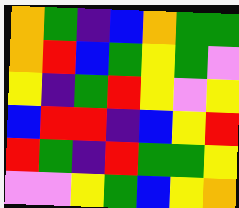[["orange", "green", "indigo", "blue", "orange", "green", "green"], ["orange", "red", "blue", "green", "yellow", "green", "violet"], ["yellow", "indigo", "green", "red", "yellow", "violet", "yellow"], ["blue", "red", "red", "indigo", "blue", "yellow", "red"], ["red", "green", "indigo", "red", "green", "green", "yellow"], ["violet", "violet", "yellow", "green", "blue", "yellow", "orange"]]